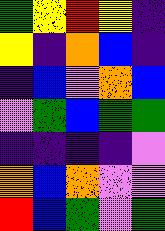[["green", "yellow", "red", "yellow", "indigo"], ["yellow", "indigo", "orange", "blue", "indigo"], ["indigo", "blue", "violet", "orange", "blue"], ["violet", "green", "blue", "green", "green"], ["indigo", "indigo", "indigo", "indigo", "violet"], ["orange", "blue", "orange", "violet", "violet"], ["red", "blue", "green", "violet", "green"]]